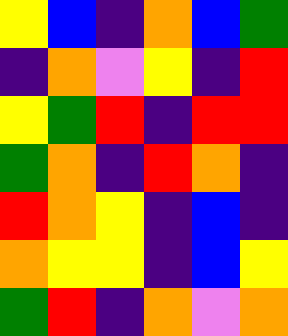[["yellow", "blue", "indigo", "orange", "blue", "green"], ["indigo", "orange", "violet", "yellow", "indigo", "red"], ["yellow", "green", "red", "indigo", "red", "red"], ["green", "orange", "indigo", "red", "orange", "indigo"], ["red", "orange", "yellow", "indigo", "blue", "indigo"], ["orange", "yellow", "yellow", "indigo", "blue", "yellow"], ["green", "red", "indigo", "orange", "violet", "orange"]]